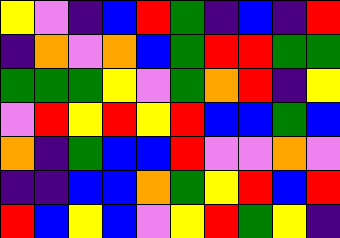[["yellow", "violet", "indigo", "blue", "red", "green", "indigo", "blue", "indigo", "red"], ["indigo", "orange", "violet", "orange", "blue", "green", "red", "red", "green", "green"], ["green", "green", "green", "yellow", "violet", "green", "orange", "red", "indigo", "yellow"], ["violet", "red", "yellow", "red", "yellow", "red", "blue", "blue", "green", "blue"], ["orange", "indigo", "green", "blue", "blue", "red", "violet", "violet", "orange", "violet"], ["indigo", "indigo", "blue", "blue", "orange", "green", "yellow", "red", "blue", "red"], ["red", "blue", "yellow", "blue", "violet", "yellow", "red", "green", "yellow", "indigo"]]